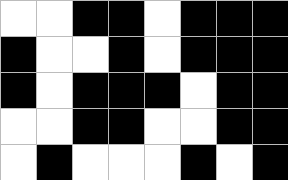[["white", "white", "black", "black", "white", "black", "black", "black"], ["black", "white", "white", "black", "white", "black", "black", "black"], ["black", "white", "black", "black", "black", "white", "black", "black"], ["white", "white", "black", "black", "white", "white", "black", "black"], ["white", "black", "white", "white", "white", "black", "white", "black"]]